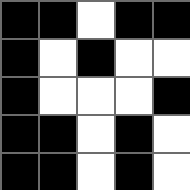[["black", "black", "white", "black", "black"], ["black", "white", "black", "white", "white"], ["black", "white", "white", "white", "black"], ["black", "black", "white", "black", "white"], ["black", "black", "white", "black", "white"]]